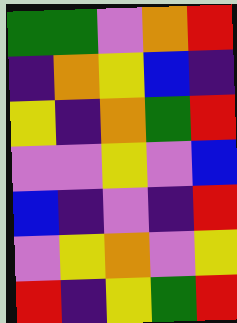[["green", "green", "violet", "orange", "red"], ["indigo", "orange", "yellow", "blue", "indigo"], ["yellow", "indigo", "orange", "green", "red"], ["violet", "violet", "yellow", "violet", "blue"], ["blue", "indigo", "violet", "indigo", "red"], ["violet", "yellow", "orange", "violet", "yellow"], ["red", "indigo", "yellow", "green", "red"]]